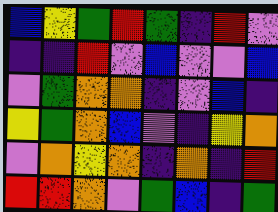[["blue", "yellow", "green", "red", "green", "indigo", "red", "violet"], ["indigo", "indigo", "red", "violet", "blue", "violet", "violet", "blue"], ["violet", "green", "orange", "orange", "indigo", "violet", "blue", "indigo"], ["yellow", "green", "orange", "blue", "violet", "indigo", "yellow", "orange"], ["violet", "orange", "yellow", "orange", "indigo", "orange", "indigo", "red"], ["red", "red", "orange", "violet", "green", "blue", "indigo", "green"]]